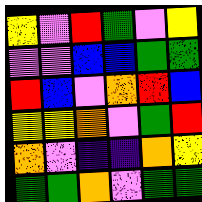[["yellow", "violet", "red", "green", "violet", "yellow"], ["violet", "violet", "blue", "blue", "green", "green"], ["red", "blue", "violet", "orange", "red", "blue"], ["yellow", "yellow", "orange", "violet", "green", "red"], ["orange", "violet", "indigo", "indigo", "orange", "yellow"], ["green", "green", "orange", "violet", "green", "green"]]